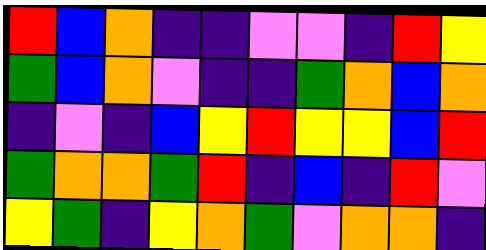[["red", "blue", "orange", "indigo", "indigo", "violet", "violet", "indigo", "red", "yellow"], ["green", "blue", "orange", "violet", "indigo", "indigo", "green", "orange", "blue", "orange"], ["indigo", "violet", "indigo", "blue", "yellow", "red", "yellow", "yellow", "blue", "red"], ["green", "orange", "orange", "green", "red", "indigo", "blue", "indigo", "red", "violet"], ["yellow", "green", "indigo", "yellow", "orange", "green", "violet", "orange", "orange", "indigo"]]